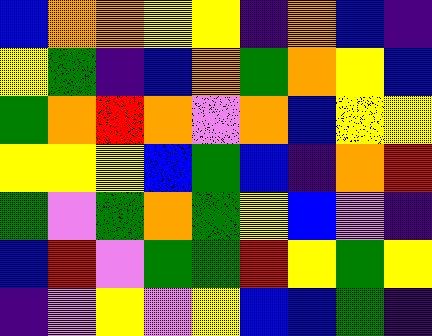[["blue", "orange", "orange", "yellow", "yellow", "indigo", "orange", "blue", "indigo"], ["yellow", "green", "indigo", "blue", "orange", "green", "orange", "yellow", "blue"], ["green", "orange", "red", "orange", "violet", "orange", "blue", "yellow", "yellow"], ["yellow", "yellow", "yellow", "blue", "green", "blue", "indigo", "orange", "red"], ["green", "violet", "green", "orange", "green", "yellow", "blue", "violet", "indigo"], ["blue", "red", "violet", "green", "green", "red", "yellow", "green", "yellow"], ["indigo", "violet", "yellow", "violet", "yellow", "blue", "blue", "green", "indigo"]]